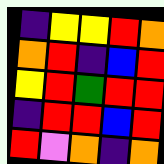[["indigo", "yellow", "yellow", "red", "orange"], ["orange", "red", "indigo", "blue", "red"], ["yellow", "red", "green", "red", "red"], ["indigo", "red", "red", "blue", "red"], ["red", "violet", "orange", "indigo", "orange"]]